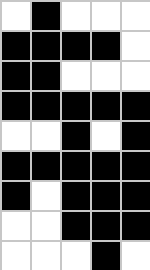[["white", "black", "white", "white", "white"], ["black", "black", "black", "black", "white"], ["black", "black", "white", "white", "white"], ["black", "black", "black", "black", "black"], ["white", "white", "black", "white", "black"], ["black", "black", "black", "black", "black"], ["black", "white", "black", "black", "black"], ["white", "white", "black", "black", "black"], ["white", "white", "white", "black", "white"]]